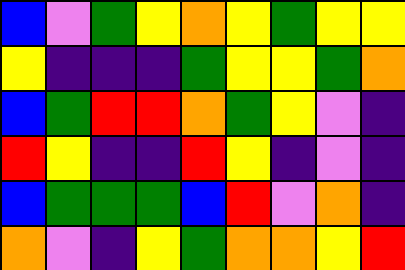[["blue", "violet", "green", "yellow", "orange", "yellow", "green", "yellow", "yellow"], ["yellow", "indigo", "indigo", "indigo", "green", "yellow", "yellow", "green", "orange"], ["blue", "green", "red", "red", "orange", "green", "yellow", "violet", "indigo"], ["red", "yellow", "indigo", "indigo", "red", "yellow", "indigo", "violet", "indigo"], ["blue", "green", "green", "green", "blue", "red", "violet", "orange", "indigo"], ["orange", "violet", "indigo", "yellow", "green", "orange", "orange", "yellow", "red"]]